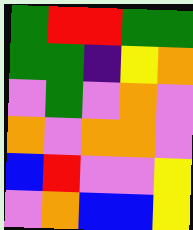[["green", "red", "red", "green", "green"], ["green", "green", "indigo", "yellow", "orange"], ["violet", "green", "violet", "orange", "violet"], ["orange", "violet", "orange", "orange", "violet"], ["blue", "red", "violet", "violet", "yellow"], ["violet", "orange", "blue", "blue", "yellow"]]